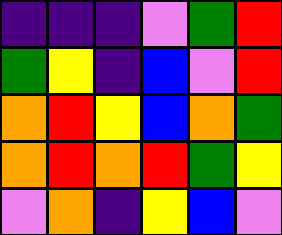[["indigo", "indigo", "indigo", "violet", "green", "red"], ["green", "yellow", "indigo", "blue", "violet", "red"], ["orange", "red", "yellow", "blue", "orange", "green"], ["orange", "red", "orange", "red", "green", "yellow"], ["violet", "orange", "indigo", "yellow", "blue", "violet"]]